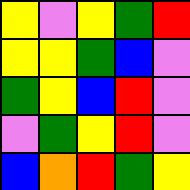[["yellow", "violet", "yellow", "green", "red"], ["yellow", "yellow", "green", "blue", "violet"], ["green", "yellow", "blue", "red", "violet"], ["violet", "green", "yellow", "red", "violet"], ["blue", "orange", "red", "green", "yellow"]]